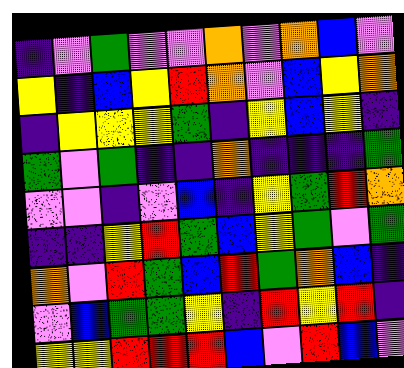[["indigo", "violet", "green", "violet", "violet", "orange", "violet", "orange", "blue", "violet"], ["yellow", "indigo", "blue", "yellow", "red", "orange", "violet", "blue", "yellow", "orange"], ["indigo", "yellow", "yellow", "yellow", "green", "indigo", "yellow", "blue", "yellow", "indigo"], ["green", "violet", "green", "indigo", "indigo", "orange", "indigo", "indigo", "indigo", "green"], ["violet", "violet", "indigo", "violet", "blue", "indigo", "yellow", "green", "red", "orange"], ["indigo", "indigo", "yellow", "red", "green", "blue", "yellow", "green", "violet", "green"], ["orange", "violet", "red", "green", "blue", "red", "green", "orange", "blue", "indigo"], ["violet", "blue", "green", "green", "yellow", "indigo", "red", "yellow", "red", "indigo"], ["yellow", "yellow", "red", "red", "red", "blue", "violet", "red", "blue", "violet"]]